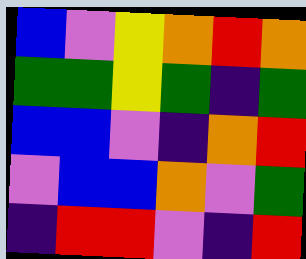[["blue", "violet", "yellow", "orange", "red", "orange"], ["green", "green", "yellow", "green", "indigo", "green"], ["blue", "blue", "violet", "indigo", "orange", "red"], ["violet", "blue", "blue", "orange", "violet", "green"], ["indigo", "red", "red", "violet", "indigo", "red"]]